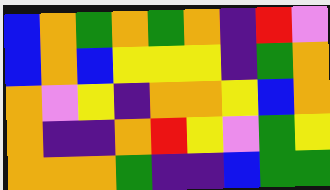[["blue", "orange", "green", "orange", "green", "orange", "indigo", "red", "violet"], ["blue", "orange", "blue", "yellow", "yellow", "yellow", "indigo", "green", "orange"], ["orange", "violet", "yellow", "indigo", "orange", "orange", "yellow", "blue", "orange"], ["orange", "indigo", "indigo", "orange", "red", "yellow", "violet", "green", "yellow"], ["orange", "orange", "orange", "green", "indigo", "indigo", "blue", "green", "green"]]